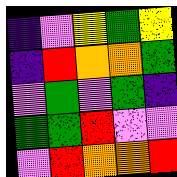[["indigo", "violet", "yellow", "green", "yellow"], ["indigo", "red", "orange", "orange", "green"], ["violet", "green", "violet", "green", "indigo"], ["green", "green", "red", "violet", "violet"], ["violet", "red", "orange", "orange", "red"]]